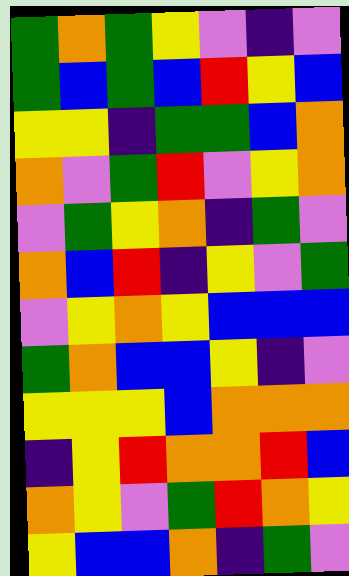[["green", "orange", "green", "yellow", "violet", "indigo", "violet"], ["green", "blue", "green", "blue", "red", "yellow", "blue"], ["yellow", "yellow", "indigo", "green", "green", "blue", "orange"], ["orange", "violet", "green", "red", "violet", "yellow", "orange"], ["violet", "green", "yellow", "orange", "indigo", "green", "violet"], ["orange", "blue", "red", "indigo", "yellow", "violet", "green"], ["violet", "yellow", "orange", "yellow", "blue", "blue", "blue"], ["green", "orange", "blue", "blue", "yellow", "indigo", "violet"], ["yellow", "yellow", "yellow", "blue", "orange", "orange", "orange"], ["indigo", "yellow", "red", "orange", "orange", "red", "blue"], ["orange", "yellow", "violet", "green", "red", "orange", "yellow"], ["yellow", "blue", "blue", "orange", "indigo", "green", "violet"]]